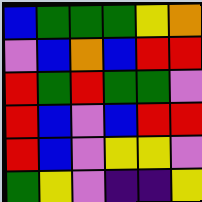[["blue", "green", "green", "green", "yellow", "orange"], ["violet", "blue", "orange", "blue", "red", "red"], ["red", "green", "red", "green", "green", "violet"], ["red", "blue", "violet", "blue", "red", "red"], ["red", "blue", "violet", "yellow", "yellow", "violet"], ["green", "yellow", "violet", "indigo", "indigo", "yellow"]]